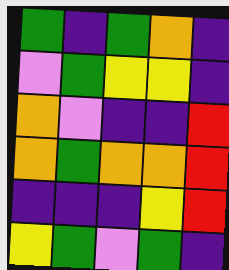[["green", "indigo", "green", "orange", "indigo"], ["violet", "green", "yellow", "yellow", "indigo"], ["orange", "violet", "indigo", "indigo", "red"], ["orange", "green", "orange", "orange", "red"], ["indigo", "indigo", "indigo", "yellow", "red"], ["yellow", "green", "violet", "green", "indigo"]]